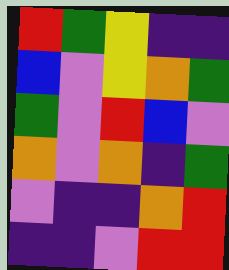[["red", "green", "yellow", "indigo", "indigo"], ["blue", "violet", "yellow", "orange", "green"], ["green", "violet", "red", "blue", "violet"], ["orange", "violet", "orange", "indigo", "green"], ["violet", "indigo", "indigo", "orange", "red"], ["indigo", "indigo", "violet", "red", "red"]]